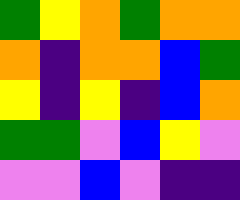[["green", "yellow", "orange", "green", "orange", "orange"], ["orange", "indigo", "orange", "orange", "blue", "green"], ["yellow", "indigo", "yellow", "indigo", "blue", "orange"], ["green", "green", "violet", "blue", "yellow", "violet"], ["violet", "violet", "blue", "violet", "indigo", "indigo"]]